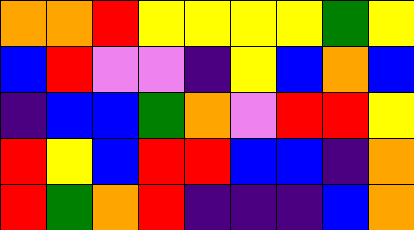[["orange", "orange", "red", "yellow", "yellow", "yellow", "yellow", "green", "yellow"], ["blue", "red", "violet", "violet", "indigo", "yellow", "blue", "orange", "blue"], ["indigo", "blue", "blue", "green", "orange", "violet", "red", "red", "yellow"], ["red", "yellow", "blue", "red", "red", "blue", "blue", "indigo", "orange"], ["red", "green", "orange", "red", "indigo", "indigo", "indigo", "blue", "orange"]]